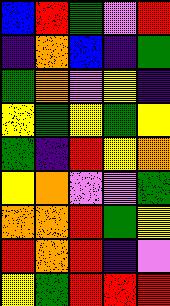[["blue", "red", "green", "violet", "red"], ["indigo", "orange", "blue", "indigo", "green"], ["green", "orange", "violet", "yellow", "indigo"], ["yellow", "green", "yellow", "green", "yellow"], ["green", "indigo", "red", "yellow", "orange"], ["yellow", "orange", "violet", "violet", "green"], ["orange", "orange", "red", "green", "yellow"], ["red", "orange", "red", "indigo", "violet"], ["yellow", "green", "red", "red", "red"]]